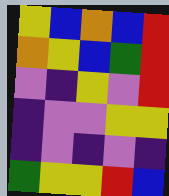[["yellow", "blue", "orange", "blue", "red"], ["orange", "yellow", "blue", "green", "red"], ["violet", "indigo", "yellow", "violet", "red"], ["indigo", "violet", "violet", "yellow", "yellow"], ["indigo", "violet", "indigo", "violet", "indigo"], ["green", "yellow", "yellow", "red", "blue"]]